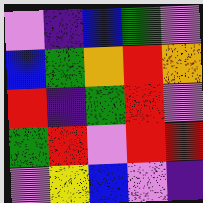[["violet", "indigo", "blue", "green", "violet"], ["blue", "green", "orange", "red", "orange"], ["red", "indigo", "green", "red", "violet"], ["green", "red", "violet", "red", "red"], ["violet", "yellow", "blue", "violet", "indigo"]]